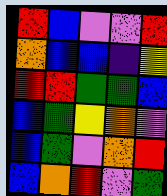[["red", "blue", "violet", "violet", "red"], ["orange", "blue", "blue", "indigo", "yellow"], ["red", "red", "green", "green", "blue"], ["blue", "green", "yellow", "orange", "violet"], ["blue", "green", "violet", "orange", "red"], ["blue", "orange", "red", "violet", "green"]]